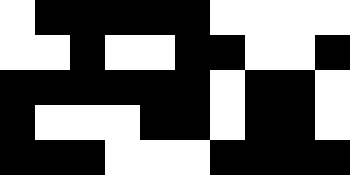[["white", "black", "black", "black", "black", "black", "white", "white", "white", "white"], ["white", "white", "black", "white", "white", "black", "black", "white", "white", "black"], ["black", "black", "black", "black", "black", "black", "white", "black", "black", "white"], ["black", "white", "white", "white", "black", "black", "white", "black", "black", "white"], ["black", "black", "black", "white", "white", "white", "black", "black", "black", "black"]]